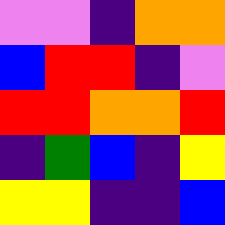[["violet", "violet", "indigo", "orange", "orange"], ["blue", "red", "red", "indigo", "violet"], ["red", "red", "orange", "orange", "red"], ["indigo", "green", "blue", "indigo", "yellow"], ["yellow", "yellow", "indigo", "indigo", "blue"]]